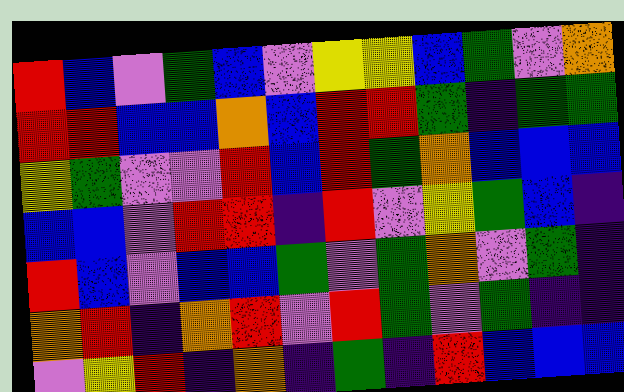[["red", "blue", "violet", "green", "blue", "violet", "yellow", "yellow", "blue", "green", "violet", "orange"], ["red", "red", "blue", "blue", "orange", "blue", "red", "red", "green", "indigo", "green", "green"], ["yellow", "green", "violet", "violet", "red", "blue", "red", "green", "orange", "blue", "blue", "blue"], ["blue", "blue", "violet", "red", "red", "indigo", "red", "violet", "yellow", "green", "blue", "indigo"], ["red", "blue", "violet", "blue", "blue", "green", "violet", "green", "orange", "violet", "green", "indigo"], ["orange", "red", "indigo", "orange", "red", "violet", "red", "green", "violet", "green", "indigo", "indigo"], ["violet", "yellow", "red", "indigo", "orange", "indigo", "green", "indigo", "red", "blue", "blue", "blue"]]